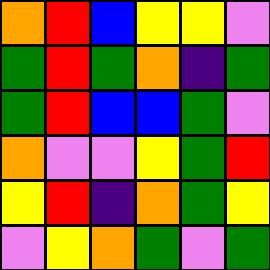[["orange", "red", "blue", "yellow", "yellow", "violet"], ["green", "red", "green", "orange", "indigo", "green"], ["green", "red", "blue", "blue", "green", "violet"], ["orange", "violet", "violet", "yellow", "green", "red"], ["yellow", "red", "indigo", "orange", "green", "yellow"], ["violet", "yellow", "orange", "green", "violet", "green"]]